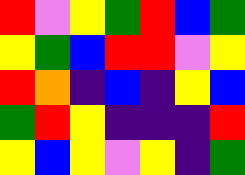[["red", "violet", "yellow", "green", "red", "blue", "green"], ["yellow", "green", "blue", "red", "red", "violet", "yellow"], ["red", "orange", "indigo", "blue", "indigo", "yellow", "blue"], ["green", "red", "yellow", "indigo", "indigo", "indigo", "red"], ["yellow", "blue", "yellow", "violet", "yellow", "indigo", "green"]]